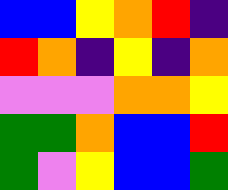[["blue", "blue", "yellow", "orange", "red", "indigo"], ["red", "orange", "indigo", "yellow", "indigo", "orange"], ["violet", "violet", "violet", "orange", "orange", "yellow"], ["green", "green", "orange", "blue", "blue", "red"], ["green", "violet", "yellow", "blue", "blue", "green"]]